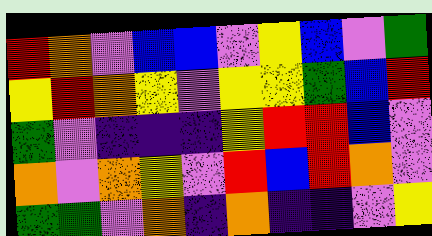[["red", "orange", "violet", "blue", "blue", "violet", "yellow", "blue", "violet", "green"], ["yellow", "red", "orange", "yellow", "violet", "yellow", "yellow", "green", "blue", "red"], ["green", "violet", "indigo", "indigo", "indigo", "yellow", "red", "red", "blue", "violet"], ["orange", "violet", "orange", "yellow", "violet", "red", "blue", "red", "orange", "violet"], ["green", "green", "violet", "orange", "indigo", "orange", "indigo", "indigo", "violet", "yellow"]]